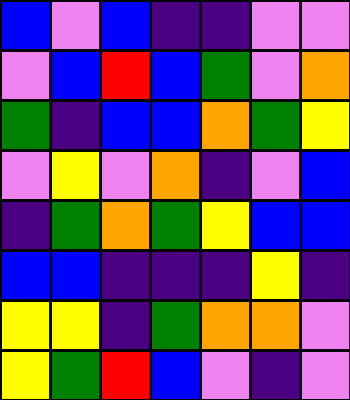[["blue", "violet", "blue", "indigo", "indigo", "violet", "violet"], ["violet", "blue", "red", "blue", "green", "violet", "orange"], ["green", "indigo", "blue", "blue", "orange", "green", "yellow"], ["violet", "yellow", "violet", "orange", "indigo", "violet", "blue"], ["indigo", "green", "orange", "green", "yellow", "blue", "blue"], ["blue", "blue", "indigo", "indigo", "indigo", "yellow", "indigo"], ["yellow", "yellow", "indigo", "green", "orange", "orange", "violet"], ["yellow", "green", "red", "blue", "violet", "indigo", "violet"]]